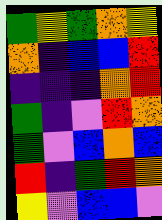[["green", "yellow", "green", "orange", "yellow"], ["orange", "indigo", "blue", "blue", "red"], ["indigo", "indigo", "indigo", "orange", "red"], ["green", "indigo", "violet", "red", "orange"], ["green", "violet", "blue", "orange", "blue"], ["red", "indigo", "green", "red", "orange"], ["yellow", "violet", "blue", "blue", "violet"]]